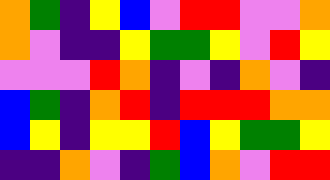[["orange", "green", "indigo", "yellow", "blue", "violet", "red", "red", "violet", "violet", "orange"], ["orange", "violet", "indigo", "indigo", "yellow", "green", "green", "yellow", "violet", "red", "yellow"], ["violet", "violet", "violet", "red", "orange", "indigo", "violet", "indigo", "orange", "violet", "indigo"], ["blue", "green", "indigo", "orange", "red", "indigo", "red", "red", "red", "orange", "orange"], ["blue", "yellow", "indigo", "yellow", "yellow", "red", "blue", "yellow", "green", "green", "yellow"], ["indigo", "indigo", "orange", "violet", "indigo", "green", "blue", "orange", "violet", "red", "red"]]